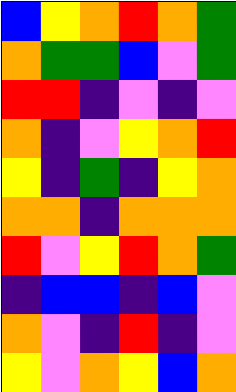[["blue", "yellow", "orange", "red", "orange", "green"], ["orange", "green", "green", "blue", "violet", "green"], ["red", "red", "indigo", "violet", "indigo", "violet"], ["orange", "indigo", "violet", "yellow", "orange", "red"], ["yellow", "indigo", "green", "indigo", "yellow", "orange"], ["orange", "orange", "indigo", "orange", "orange", "orange"], ["red", "violet", "yellow", "red", "orange", "green"], ["indigo", "blue", "blue", "indigo", "blue", "violet"], ["orange", "violet", "indigo", "red", "indigo", "violet"], ["yellow", "violet", "orange", "yellow", "blue", "orange"]]